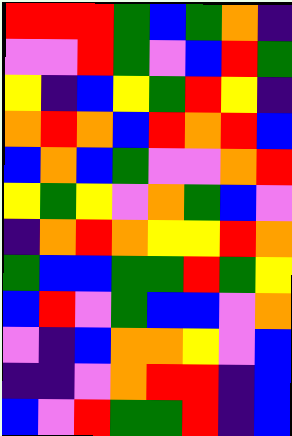[["red", "red", "red", "green", "blue", "green", "orange", "indigo"], ["violet", "violet", "red", "green", "violet", "blue", "red", "green"], ["yellow", "indigo", "blue", "yellow", "green", "red", "yellow", "indigo"], ["orange", "red", "orange", "blue", "red", "orange", "red", "blue"], ["blue", "orange", "blue", "green", "violet", "violet", "orange", "red"], ["yellow", "green", "yellow", "violet", "orange", "green", "blue", "violet"], ["indigo", "orange", "red", "orange", "yellow", "yellow", "red", "orange"], ["green", "blue", "blue", "green", "green", "red", "green", "yellow"], ["blue", "red", "violet", "green", "blue", "blue", "violet", "orange"], ["violet", "indigo", "blue", "orange", "orange", "yellow", "violet", "blue"], ["indigo", "indigo", "violet", "orange", "red", "red", "indigo", "blue"], ["blue", "violet", "red", "green", "green", "red", "indigo", "blue"]]